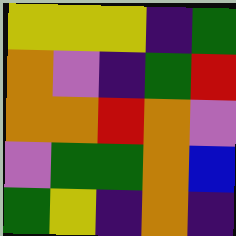[["yellow", "yellow", "yellow", "indigo", "green"], ["orange", "violet", "indigo", "green", "red"], ["orange", "orange", "red", "orange", "violet"], ["violet", "green", "green", "orange", "blue"], ["green", "yellow", "indigo", "orange", "indigo"]]